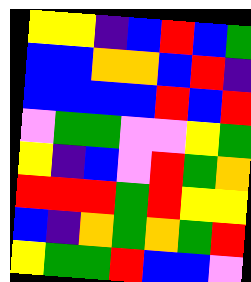[["yellow", "yellow", "indigo", "blue", "red", "blue", "green"], ["blue", "blue", "orange", "orange", "blue", "red", "indigo"], ["blue", "blue", "blue", "blue", "red", "blue", "red"], ["violet", "green", "green", "violet", "violet", "yellow", "green"], ["yellow", "indigo", "blue", "violet", "red", "green", "orange"], ["red", "red", "red", "green", "red", "yellow", "yellow"], ["blue", "indigo", "orange", "green", "orange", "green", "red"], ["yellow", "green", "green", "red", "blue", "blue", "violet"]]